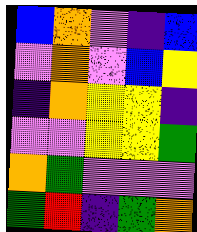[["blue", "orange", "violet", "indigo", "blue"], ["violet", "orange", "violet", "blue", "yellow"], ["indigo", "orange", "yellow", "yellow", "indigo"], ["violet", "violet", "yellow", "yellow", "green"], ["orange", "green", "violet", "violet", "violet"], ["green", "red", "indigo", "green", "orange"]]